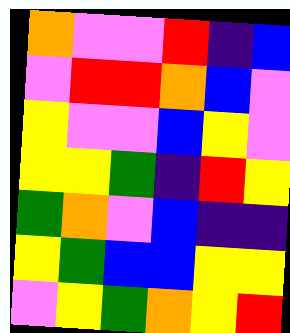[["orange", "violet", "violet", "red", "indigo", "blue"], ["violet", "red", "red", "orange", "blue", "violet"], ["yellow", "violet", "violet", "blue", "yellow", "violet"], ["yellow", "yellow", "green", "indigo", "red", "yellow"], ["green", "orange", "violet", "blue", "indigo", "indigo"], ["yellow", "green", "blue", "blue", "yellow", "yellow"], ["violet", "yellow", "green", "orange", "yellow", "red"]]